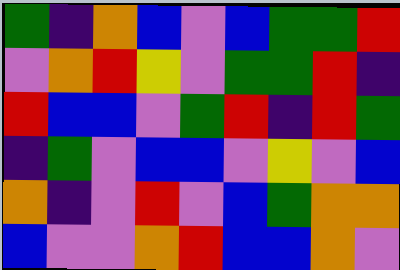[["green", "indigo", "orange", "blue", "violet", "blue", "green", "green", "red"], ["violet", "orange", "red", "yellow", "violet", "green", "green", "red", "indigo"], ["red", "blue", "blue", "violet", "green", "red", "indigo", "red", "green"], ["indigo", "green", "violet", "blue", "blue", "violet", "yellow", "violet", "blue"], ["orange", "indigo", "violet", "red", "violet", "blue", "green", "orange", "orange"], ["blue", "violet", "violet", "orange", "red", "blue", "blue", "orange", "violet"]]